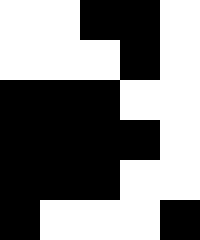[["white", "white", "black", "black", "white"], ["white", "white", "white", "black", "white"], ["black", "black", "black", "white", "white"], ["black", "black", "black", "black", "white"], ["black", "black", "black", "white", "white"], ["black", "white", "white", "white", "black"]]